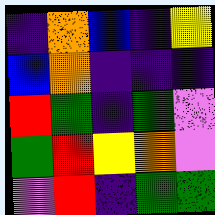[["indigo", "orange", "blue", "indigo", "yellow"], ["blue", "orange", "indigo", "indigo", "indigo"], ["red", "green", "indigo", "green", "violet"], ["green", "red", "yellow", "orange", "violet"], ["violet", "red", "indigo", "green", "green"]]